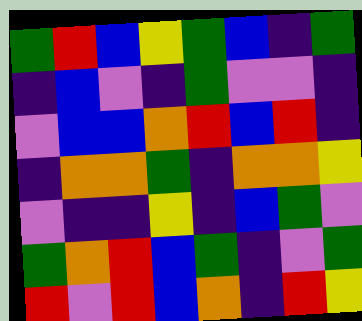[["green", "red", "blue", "yellow", "green", "blue", "indigo", "green"], ["indigo", "blue", "violet", "indigo", "green", "violet", "violet", "indigo"], ["violet", "blue", "blue", "orange", "red", "blue", "red", "indigo"], ["indigo", "orange", "orange", "green", "indigo", "orange", "orange", "yellow"], ["violet", "indigo", "indigo", "yellow", "indigo", "blue", "green", "violet"], ["green", "orange", "red", "blue", "green", "indigo", "violet", "green"], ["red", "violet", "red", "blue", "orange", "indigo", "red", "yellow"]]